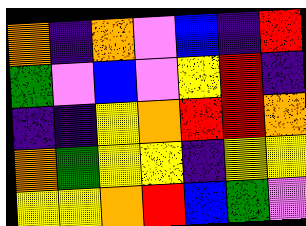[["orange", "indigo", "orange", "violet", "blue", "indigo", "red"], ["green", "violet", "blue", "violet", "yellow", "red", "indigo"], ["indigo", "indigo", "yellow", "orange", "red", "red", "orange"], ["orange", "green", "yellow", "yellow", "indigo", "yellow", "yellow"], ["yellow", "yellow", "orange", "red", "blue", "green", "violet"]]